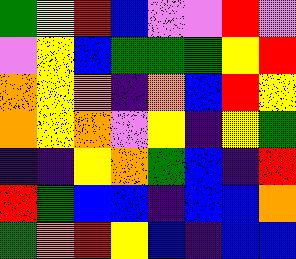[["green", "yellow", "red", "blue", "violet", "violet", "red", "violet"], ["violet", "yellow", "blue", "green", "green", "green", "yellow", "red"], ["orange", "yellow", "orange", "indigo", "orange", "blue", "red", "yellow"], ["orange", "yellow", "orange", "violet", "yellow", "indigo", "yellow", "green"], ["indigo", "indigo", "yellow", "orange", "green", "blue", "indigo", "red"], ["red", "green", "blue", "blue", "indigo", "blue", "blue", "orange"], ["green", "orange", "red", "yellow", "blue", "indigo", "blue", "blue"]]